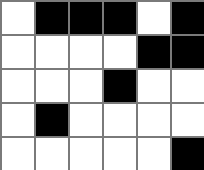[["white", "black", "black", "black", "white", "black"], ["white", "white", "white", "white", "black", "black"], ["white", "white", "white", "black", "white", "white"], ["white", "black", "white", "white", "white", "white"], ["white", "white", "white", "white", "white", "black"]]